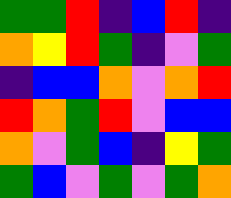[["green", "green", "red", "indigo", "blue", "red", "indigo"], ["orange", "yellow", "red", "green", "indigo", "violet", "green"], ["indigo", "blue", "blue", "orange", "violet", "orange", "red"], ["red", "orange", "green", "red", "violet", "blue", "blue"], ["orange", "violet", "green", "blue", "indigo", "yellow", "green"], ["green", "blue", "violet", "green", "violet", "green", "orange"]]